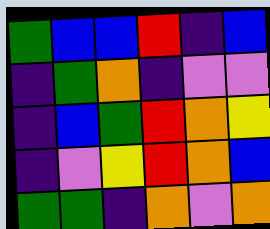[["green", "blue", "blue", "red", "indigo", "blue"], ["indigo", "green", "orange", "indigo", "violet", "violet"], ["indigo", "blue", "green", "red", "orange", "yellow"], ["indigo", "violet", "yellow", "red", "orange", "blue"], ["green", "green", "indigo", "orange", "violet", "orange"]]